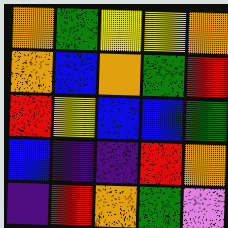[["orange", "green", "yellow", "yellow", "orange"], ["orange", "blue", "orange", "green", "red"], ["red", "yellow", "blue", "blue", "green"], ["blue", "indigo", "indigo", "red", "orange"], ["indigo", "red", "orange", "green", "violet"]]